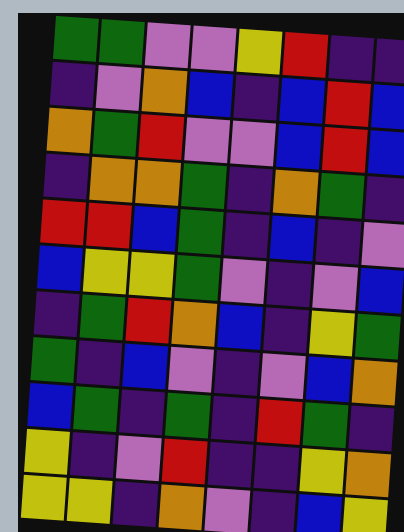[["green", "green", "violet", "violet", "yellow", "red", "indigo", "indigo"], ["indigo", "violet", "orange", "blue", "indigo", "blue", "red", "blue"], ["orange", "green", "red", "violet", "violet", "blue", "red", "blue"], ["indigo", "orange", "orange", "green", "indigo", "orange", "green", "indigo"], ["red", "red", "blue", "green", "indigo", "blue", "indigo", "violet"], ["blue", "yellow", "yellow", "green", "violet", "indigo", "violet", "blue"], ["indigo", "green", "red", "orange", "blue", "indigo", "yellow", "green"], ["green", "indigo", "blue", "violet", "indigo", "violet", "blue", "orange"], ["blue", "green", "indigo", "green", "indigo", "red", "green", "indigo"], ["yellow", "indigo", "violet", "red", "indigo", "indigo", "yellow", "orange"], ["yellow", "yellow", "indigo", "orange", "violet", "indigo", "blue", "yellow"]]